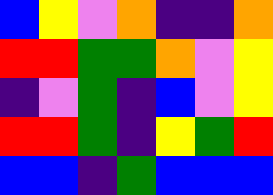[["blue", "yellow", "violet", "orange", "indigo", "indigo", "orange"], ["red", "red", "green", "green", "orange", "violet", "yellow"], ["indigo", "violet", "green", "indigo", "blue", "violet", "yellow"], ["red", "red", "green", "indigo", "yellow", "green", "red"], ["blue", "blue", "indigo", "green", "blue", "blue", "blue"]]